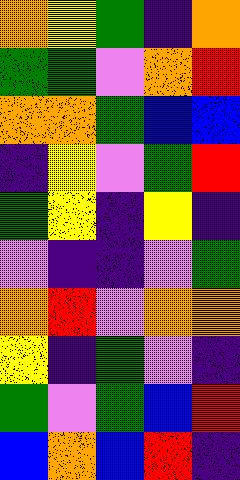[["orange", "yellow", "green", "indigo", "orange"], ["green", "green", "violet", "orange", "red"], ["orange", "orange", "green", "blue", "blue"], ["indigo", "yellow", "violet", "green", "red"], ["green", "yellow", "indigo", "yellow", "indigo"], ["violet", "indigo", "indigo", "violet", "green"], ["orange", "red", "violet", "orange", "orange"], ["yellow", "indigo", "green", "violet", "indigo"], ["green", "violet", "green", "blue", "red"], ["blue", "orange", "blue", "red", "indigo"]]